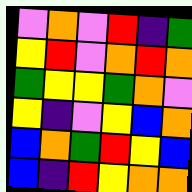[["violet", "orange", "violet", "red", "indigo", "green"], ["yellow", "red", "violet", "orange", "red", "orange"], ["green", "yellow", "yellow", "green", "orange", "violet"], ["yellow", "indigo", "violet", "yellow", "blue", "orange"], ["blue", "orange", "green", "red", "yellow", "blue"], ["blue", "indigo", "red", "yellow", "orange", "orange"]]